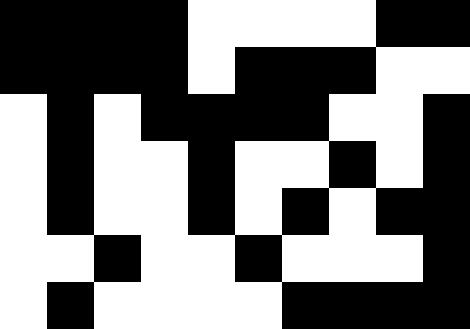[["black", "black", "black", "black", "white", "white", "white", "white", "black", "black"], ["black", "black", "black", "black", "white", "black", "black", "black", "white", "white"], ["white", "black", "white", "black", "black", "black", "black", "white", "white", "black"], ["white", "black", "white", "white", "black", "white", "white", "black", "white", "black"], ["white", "black", "white", "white", "black", "white", "black", "white", "black", "black"], ["white", "white", "black", "white", "white", "black", "white", "white", "white", "black"], ["white", "black", "white", "white", "white", "white", "black", "black", "black", "black"]]